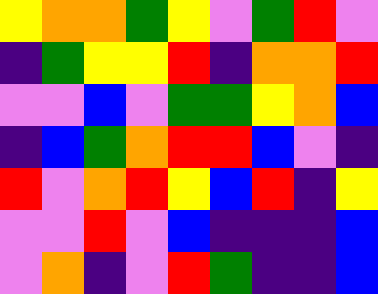[["yellow", "orange", "orange", "green", "yellow", "violet", "green", "red", "violet"], ["indigo", "green", "yellow", "yellow", "red", "indigo", "orange", "orange", "red"], ["violet", "violet", "blue", "violet", "green", "green", "yellow", "orange", "blue"], ["indigo", "blue", "green", "orange", "red", "red", "blue", "violet", "indigo"], ["red", "violet", "orange", "red", "yellow", "blue", "red", "indigo", "yellow"], ["violet", "violet", "red", "violet", "blue", "indigo", "indigo", "indigo", "blue"], ["violet", "orange", "indigo", "violet", "red", "green", "indigo", "indigo", "blue"]]